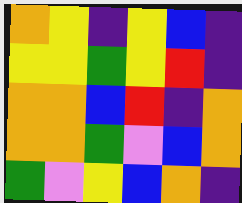[["orange", "yellow", "indigo", "yellow", "blue", "indigo"], ["yellow", "yellow", "green", "yellow", "red", "indigo"], ["orange", "orange", "blue", "red", "indigo", "orange"], ["orange", "orange", "green", "violet", "blue", "orange"], ["green", "violet", "yellow", "blue", "orange", "indigo"]]